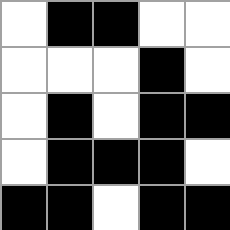[["white", "black", "black", "white", "white"], ["white", "white", "white", "black", "white"], ["white", "black", "white", "black", "black"], ["white", "black", "black", "black", "white"], ["black", "black", "white", "black", "black"]]